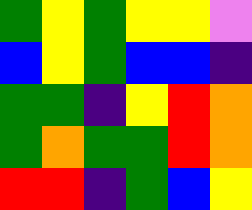[["green", "yellow", "green", "yellow", "yellow", "violet"], ["blue", "yellow", "green", "blue", "blue", "indigo"], ["green", "green", "indigo", "yellow", "red", "orange"], ["green", "orange", "green", "green", "red", "orange"], ["red", "red", "indigo", "green", "blue", "yellow"]]